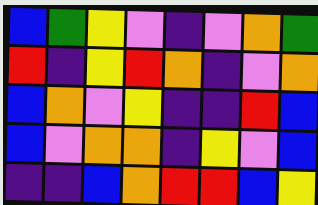[["blue", "green", "yellow", "violet", "indigo", "violet", "orange", "green"], ["red", "indigo", "yellow", "red", "orange", "indigo", "violet", "orange"], ["blue", "orange", "violet", "yellow", "indigo", "indigo", "red", "blue"], ["blue", "violet", "orange", "orange", "indigo", "yellow", "violet", "blue"], ["indigo", "indigo", "blue", "orange", "red", "red", "blue", "yellow"]]